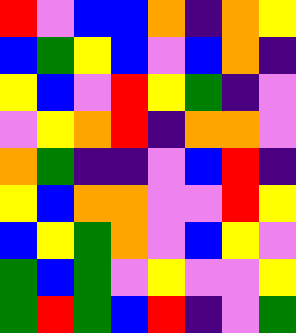[["red", "violet", "blue", "blue", "orange", "indigo", "orange", "yellow"], ["blue", "green", "yellow", "blue", "violet", "blue", "orange", "indigo"], ["yellow", "blue", "violet", "red", "yellow", "green", "indigo", "violet"], ["violet", "yellow", "orange", "red", "indigo", "orange", "orange", "violet"], ["orange", "green", "indigo", "indigo", "violet", "blue", "red", "indigo"], ["yellow", "blue", "orange", "orange", "violet", "violet", "red", "yellow"], ["blue", "yellow", "green", "orange", "violet", "blue", "yellow", "violet"], ["green", "blue", "green", "violet", "yellow", "violet", "violet", "yellow"], ["green", "red", "green", "blue", "red", "indigo", "violet", "green"]]